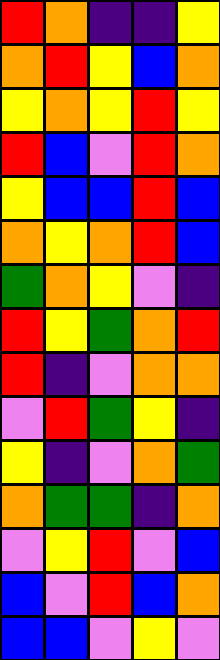[["red", "orange", "indigo", "indigo", "yellow"], ["orange", "red", "yellow", "blue", "orange"], ["yellow", "orange", "yellow", "red", "yellow"], ["red", "blue", "violet", "red", "orange"], ["yellow", "blue", "blue", "red", "blue"], ["orange", "yellow", "orange", "red", "blue"], ["green", "orange", "yellow", "violet", "indigo"], ["red", "yellow", "green", "orange", "red"], ["red", "indigo", "violet", "orange", "orange"], ["violet", "red", "green", "yellow", "indigo"], ["yellow", "indigo", "violet", "orange", "green"], ["orange", "green", "green", "indigo", "orange"], ["violet", "yellow", "red", "violet", "blue"], ["blue", "violet", "red", "blue", "orange"], ["blue", "blue", "violet", "yellow", "violet"]]